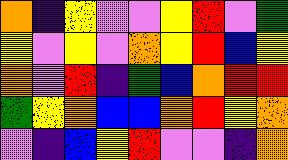[["orange", "indigo", "yellow", "violet", "violet", "yellow", "red", "violet", "green"], ["yellow", "violet", "yellow", "violet", "orange", "yellow", "red", "blue", "yellow"], ["orange", "violet", "red", "indigo", "green", "blue", "orange", "red", "red"], ["green", "yellow", "orange", "blue", "blue", "orange", "red", "yellow", "orange"], ["violet", "indigo", "blue", "yellow", "red", "violet", "violet", "indigo", "orange"]]